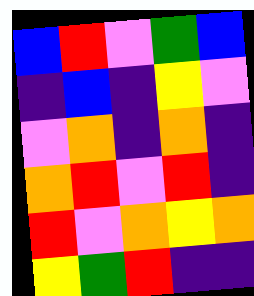[["blue", "red", "violet", "green", "blue"], ["indigo", "blue", "indigo", "yellow", "violet"], ["violet", "orange", "indigo", "orange", "indigo"], ["orange", "red", "violet", "red", "indigo"], ["red", "violet", "orange", "yellow", "orange"], ["yellow", "green", "red", "indigo", "indigo"]]